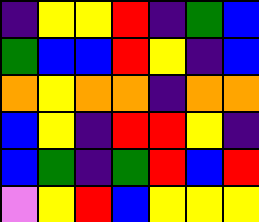[["indigo", "yellow", "yellow", "red", "indigo", "green", "blue"], ["green", "blue", "blue", "red", "yellow", "indigo", "blue"], ["orange", "yellow", "orange", "orange", "indigo", "orange", "orange"], ["blue", "yellow", "indigo", "red", "red", "yellow", "indigo"], ["blue", "green", "indigo", "green", "red", "blue", "red"], ["violet", "yellow", "red", "blue", "yellow", "yellow", "yellow"]]